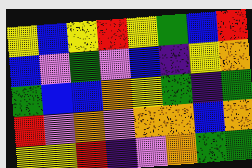[["yellow", "blue", "yellow", "red", "yellow", "green", "blue", "red"], ["blue", "violet", "green", "violet", "blue", "indigo", "yellow", "orange"], ["green", "blue", "blue", "orange", "yellow", "green", "indigo", "green"], ["red", "violet", "orange", "violet", "orange", "orange", "blue", "orange"], ["yellow", "yellow", "red", "indigo", "violet", "orange", "green", "green"]]